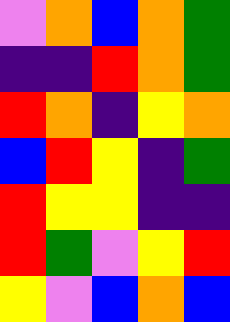[["violet", "orange", "blue", "orange", "green"], ["indigo", "indigo", "red", "orange", "green"], ["red", "orange", "indigo", "yellow", "orange"], ["blue", "red", "yellow", "indigo", "green"], ["red", "yellow", "yellow", "indigo", "indigo"], ["red", "green", "violet", "yellow", "red"], ["yellow", "violet", "blue", "orange", "blue"]]